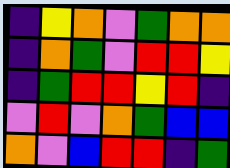[["indigo", "yellow", "orange", "violet", "green", "orange", "orange"], ["indigo", "orange", "green", "violet", "red", "red", "yellow"], ["indigo", "green", "red", "red", "yellow", "red", "indigo"], ["violet", "red", "violet", "orange", "green", "blue", "blue"], ["orange", "violet", "blue", "red", "red", "indigo", "green"]]